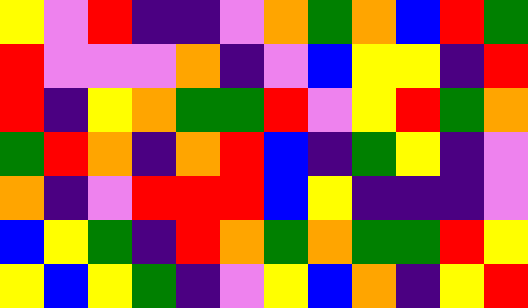[["yellow", "violet", "red", "indigo", "indigo", "violet", "orange", "green", "orange", "blue", "red", "green"], ["red", "violet", "violet", "violet", "orange", "indigo", "violet", "blue", "yellow", "yellow", "indigo", "red"], ["red", "indigo", "yellow", "orange", "green", "green", "red", "violet", "yellow", "red", "green", "orange"], ["green", "red", "orange", "indigo", "orange", "red", "blue", "indigo", "green", "yellow", "indigo", "violet"], ["orange", "indigo", "violet", "red", "red", "red", "blue", "yellow", "indigo", "indigo", "indigo", "violet"], ["blue", "yellow", "green", "indigo", "red", "orange", "green", "orange", "green", "green", "red", "yellow"], ["yellow", "blue", "yellow", "green", "indigo", "violet", "yellow", "blue", "orange", "indigo", "yellow", "red"]]